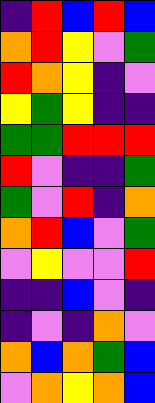[["indigo", "red", "blue", "red", "blue"], ["orange", "red", "yellow", "violet", "green"], ["red", "orange", "yellow", "indigo", "violet"], ["yellow", "green", "yellow", "indigo", "indigo"], ["green", "green", "red", "red", "red"], ["red", "violet", "indigo", "indigo", "green"], ["green", "violet", "red", "indigo", "orange"], ["orange", "red", "blue", "violet", "green"], ["violet", "yellow", "violet", "violet", "red"], ["indigo", "indigo", "blue", "violet", "indigo"], ["indigo", "violet", "indigo", "orange", "violet"], ["orange", "blue", "orange", "green", "blue"], ["violet", "orange", "yellow", "orange", "blue"]]